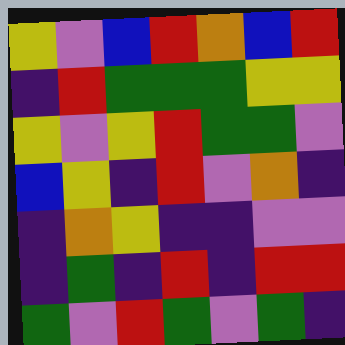[["yellow", "violet", "blue", "red", "orange", "blue", "red"], ["indigo", "red", "green", "green", "green", "yellow", "yellow"], ["yellow", "violet", "yellow", "red", "green", "green", "violet"], ["blue", "yellow", "indigo", "red", "violet", "orange", "indigo"], ["indigo", "orange", "yellow", "indigo", "indigo", "violet", "violet"], ["indigo", "green", "indigo", "red", "indigo", "red", "red"], ["green", "violet", "red", "green", "violet", "green", "indigo"]]